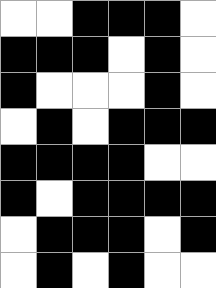[["white", "white", "black", "black", "black", "white"], ["black", "black", "black", "white", "black", "white"], ["black", "white", "white", "white", "black", "white"], ["white", "black", "white", "black", "black", "black"], ["black", "black", "black", "black", "white", "white"], ["black", "white", "black", "black", "black", "black"], ["white", "black", "black", "black", "white", "black"], ["white", "black", "white", "black", "white", "white"]]